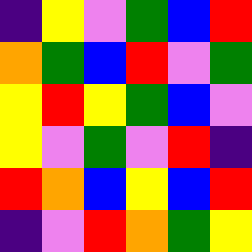[["indigo", "yellow", "violet", "green", "blue", "red"], ["orange", "green", "blue", "red", "violet", "green"], ["yellow", "red", "yellow", "green", "blue", "violet"], ["yellow", "violet", "green", "violet", "red", "indigo"], ["red", "orange", "blue", "yellow", "blue", "red"], ["indigo", "violet", "red", "orange", "green", "yellow"]]